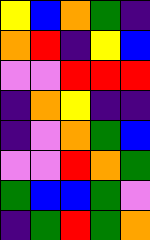[["yellow", "blue", "orange", "green", "indigo"], ["orange", "red", "indigo", "yellow", "blue"], ["violet", "violet", "red", "red", "red"], ["indigo", "orange", "yellow", "indigo", "indigo"], ["indigo", "violet", "orange", "green", "blue"], ["violet", "violet", "red", "orange", "green"], ["green", "blue", "blue", "green", "violet"], ["indigo", "green", "red", "green", "orange"]]